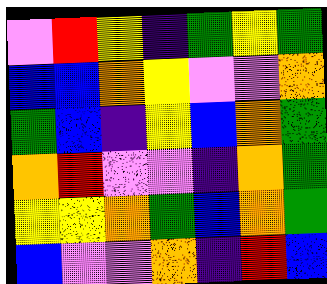[["violet", "red", "yellow", "indigo", "green", "yellow", "green"], ["blue", "blue", "orange", "yellow", "violet", "violet", "orange"], ["green", "blue", "indigo", "yellow", "blue", "orange", "green"], ["orange", "red", "violet", "violet", "indigo", "orange", "green"], ["yellow", "yellow", "orange", "green", "blue", "orange", "green"], ["blue", "violet", "violet", "orange", "indigo", "red", "blue"]]